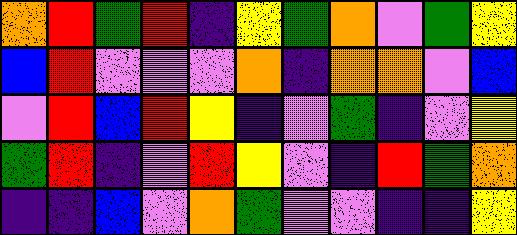[["orange", "red", "green", "red", "indigo", "yellow", "green", "orange", "violet", "green", "yellow"], ["blue", "red", "violet", "violet", "violet", "orange", "indigo", "orange", "orange", "violet", "blue"], ["violet", "red", "blue", "red", "yellow", "indigo", "violet", "green", "indigo", "violet", "yellow"], ["green", "red", "indigo", "violet", "red", "yellow", "violet", "indigo", "red", "green", "orange"], ["indigo", "indigo", "blue", "violet", "orange", "green", "violet", "violet", "indigo", "indigo", "yellow"]]